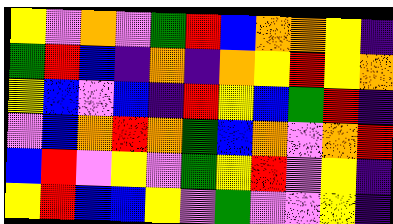[["yellow", "violet", "orange", "violet", "green", "red", "blue", "orange", "orange", "yellow", "indigo"], ["green", "red", "blue", "indigo", "orange", "indigo", "orange", "yellow", "red", "yellow", "orange"], ["yellow", "blue", "violet", "blue", "indigo", "red", "yellow", "blue", "green", "red", "indigo"], ["violet", "blue", "orange", "red", "orange", "green", "blue", "orange", "violet", "orange", "red"], ["blue", "red", "violet", "yellow", "violet", "green", "yellow", "red", "violet", "yellow", "indigo"], ["yellow", "red", "blue", "blue", "yellow", "violet", "green", "violet", "violet", "yellow", "indigo"]]